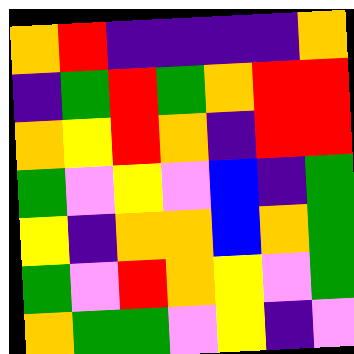[["orange", "red", "indigo", "indigo", "indigo", "indigo", "orange"], ["indigo", "green", "red", "green", "orange", "red", "red"], ["orange", "yellow", "red", "orange", "indigo", "red", "red"], ["green", "violet", "yellow", "violet", "blue", "indigo", "green"], ["yellow", "indigo", "orange", "orange", "blue", "orange", "green"], ["green", "violet", "red", "orange", "yellow", "violet", "green"], ["orange", "green", "green", "violet", "yellow", "indigo", "violet"]]